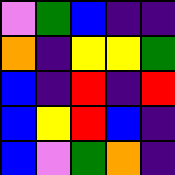[["violet", "green", "blue", "indigo", "indigo"], ["orange", "indigo", "yellow", "yellow", "green"], ["blue", "indigo", "red", "indigo", "red"], ["blue", "yellow", "red", "blue", "indigo"], ["blue", "violet", "green", "orange", "indigo"]]